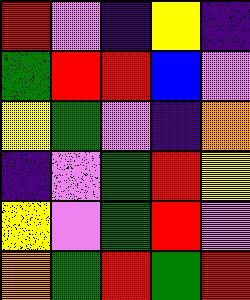[["red", "violet", "indigo", "yellow", "indigo"], ["green", "red", "red", "blue", "violet"], ["yellow", "green", "violet", "indigo", "orange"], ["indigo", "violet", "green", "red", "yellow"], ["yellow", "violet", "green", "red", "violet"], ["orange", "green", "red", "green", "red"]]